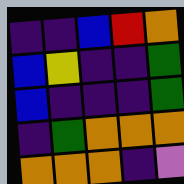[["indigo", "indigo", "blue", "red", "orange"], ["blue", "yellow", "indigo", "indigo", "green"], ["blue", "indigo", "indigo", "indigo", "green"], ["indigo", "green", "orange", "orange", "orange"], ["orange", "orange", "orange", "indigo", "violet"]]